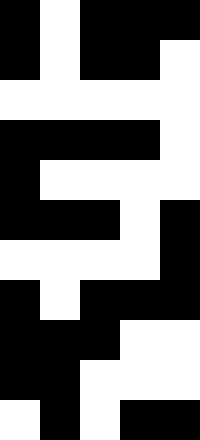[["black", "white", "black", "black", "black"], ["black", "white", "black", "black", "white"], ["white", "white", "white", "white", "white"], ["black", "black", "black", "black", "white"], ["black", "white", "white", "white", "white"], ["black", "black", "black", "white", "black"], ["white", "white", "white", "white", "black"], ["black", "white", "black", "black", "black"], ["black", "black", "black", "white", "white"], ["black", "black", "white", "white", "white"], ["white", "black", "white", "black", "black"]]